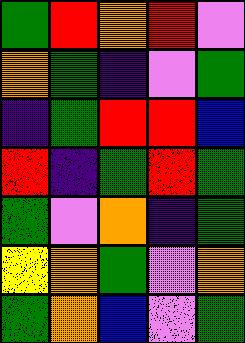[["green", "red", "orange", "red", "violet"], ["orange", "green", "indigo", "violet", "green"], ["indigo", "green", "red", "red", "blue"], ["red", "indigo", "green", "red", "green"], ["green", "violet", "orange", "indigo", "green"], ["yellow", "orange", "green", "violet", "orange"], ["green", "orange", "blue", "violet", "green"]]